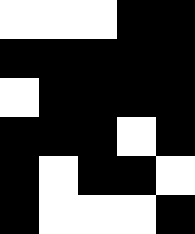[["white", "white", "white", "black", "black"], ["black", "black", "black", "black", "black"], ["white", "black", "black", "black", "black"], ["black", "black", "black", "white", "black"], ["black", "white", "black", "black", "white"], ["black", "white", "white", "white", "black"]]